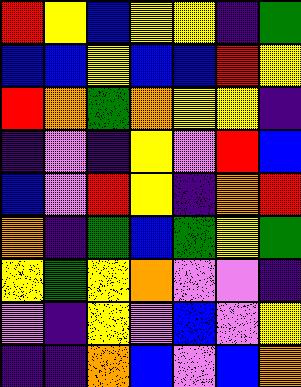[["red", "yellow", "blue", "yellow", "yellow", "indigo", "green"], ["blue", "blue", "yellow", "blue", "blue", "red", "yellow"], ["red", "orange", "green", "orange", "yellow", "yellow", "indigo"], ["indigo", "violet", "indigo", "yellow", "violet", "red", "blue"], ["blue", "violet", "red", "yellow", "indigo", "orange", "red"], ["orange", "indigo", "green", "blue", "green", "yellow", "green"], ["yellow", "green", "yellow", "orange", "violet", "violet", "indigo"], ["violet", "indigo", "yellow", "violet", "blue", "violet", "yellow"], ["indigo", "indigo", "orange", "blue", "violet", "blue", "orange"]]